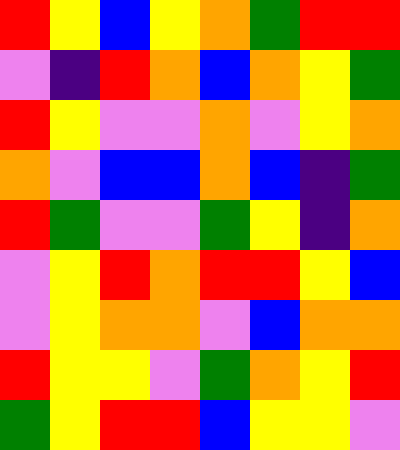[["red", "yellow", "blue", "yellow", "orange", "green", "red", "red"], ["violet", "indigo", "red", "orange", "blue", "orange", "yellow", "green"], ["red", "yellow", "violet", "violet", "orange", "violet", "yellow", "orange"], ["orange", "violet", "blue", "blue", "orange", "blue", "indigo", "green"], ["red", "green", "violet", "violet", "green", "yellow", "indigo", "orange"], ["violet", "yellow", "red", "orange", "red", "red", "yellow", "blue"], ["violet", "yellow", "orange", "orange", "violet", "blue", "orange", "orange"], ["red", "yellow", "yellow", "violet", "green", "orange", "yellow", "red"], ["green", "yellow", "red", "red", "blue", "yellow", "yellow", "violet"]]